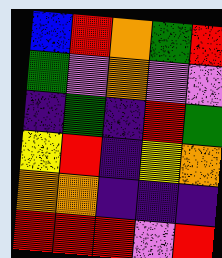[["blue", "red", "orange", "green", "red"], ["green", "violet", "orange", "violet", "violet"], ["indigo", "green", "indigo", "red", "green"], ["yellow", "red", "indigo", "yellow", "orange"], ["orange", "orange", "indigo", "indigo", "indigo"], ["red", "red", "red", "violet", "red"]]